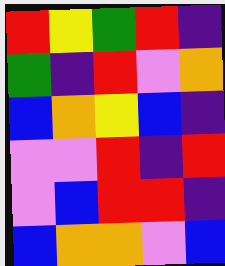[["red", "yellow", "green", "red", "indigo"], ["green", "indigo", "red", "violet", "orange"], ["blue", "orange", "yellow", "blue", "indigo"], ["violet", "violet", "red", "indigo", "red"], ["violet", "blue", "red", "red", "indigo"], ["blue", "orange", "orange", "violet", "blue"]]